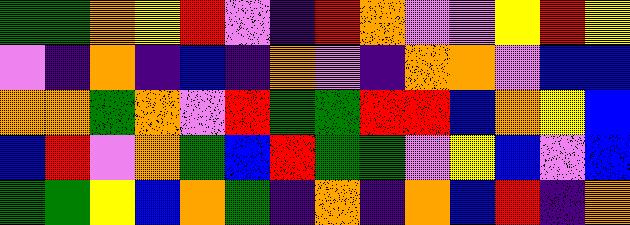[["green", "green", "orange", "yellow", "red", "violet", "indigo", "red", "orange", "violet", "violet", "yellow", "red", "yellow"], ["violet", "indigo", "orange", "indigo", "blue", "indigo", "orange", "violet", "indigo", "orange", "orange", "violet", "blue", "blue"], ["orange", "orange", "green", "orange", "violet", "red", "green", "green", "red", "red", "blue", "orange", "yellow", "blue"], ["blue", "red", "violet", "orange", "green", "blue", "red", "green", "green", "violet", "yellow", "blue", "violet", "blue"], ["green", "green", "yellow", "blue", "orange", "green", "indigo", "orange", "indigo", "orange", "blue", "red", "indigo", "orange"]]